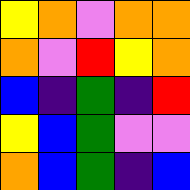[["yellow", "orange", "violet", "orange", "orange"], ["orange", "violet", "red", "yellow", "orange"], ["blue", "indigo", "green", "indigo", "red"], ["yellow", "blue", "green", "violet", "violet"], ["orange", "blue", "green", "indigo", "blue"]]